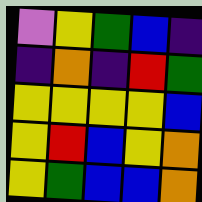[["violet", "yellow", "green", "blue", "indigo"], ["indigo", "orange", "indigo", "red", "green"], ["yellow", "yellow", "yellow", "yellow", "blue"], ["yellow", "red", "blue", "yellow", "orange"], ["yellow", "green", "blue", "blue", "orange"]]